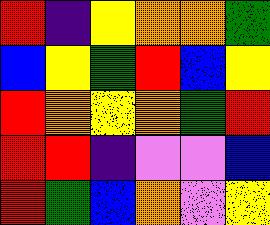[["red", "indigo", "yellow", "orange", "orange", "green"], ["blue", "yellow", "green", "red", "blue", "yellow"], ["red", "orange", "yellow", "orange", "green", "red"], ["red", "red", "indigo", "violet", "violet", "blue"], ["red", "green", "blue", "orange", "violet", "yellow"]]